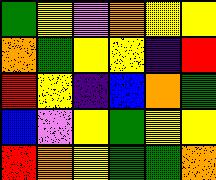[["green", "yellow", "violet", "orange", "yellow", "yellow"], ["orange", "green", "yellow", "yellow", "indigo", "red"], ["red", "yellow", "indigo", "blue", "orange", "green"], ["blue", "violet", "yellow", "green", "yellow", "yellow"], ["red", "orange", "yellow", "green", "green", "orange"]]